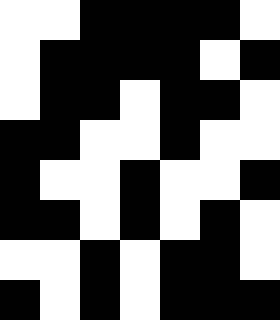[["white", "white", "black", "black", "black", "black", "white"], ["white", "black", "black", "black", "black", "white", "black"], ["white", "black", "black", "white", "black", "black", "white"], ["black", "black", "white", "white", "black", "white", "white"], ["black", "white", "white", "black", "white", "white", "black"], ["black", "black", "white", "black", "white", "black", "white"], ["white", "white", "black", "white", "black", "black", "white"], ["black", "white", "black", "white", "black", "black", "black"]]